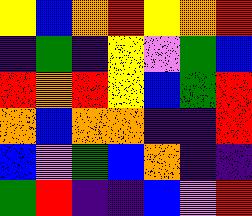[["yellow", "blue", "orange", "red", "yellow", "orange", "red"], ["indigo", "green", "indigo", "yellow", "violet", "green", "blue"], ["red", "orange", "red", "yellow", "blue", "green", "red"], ["orange", "blue", "orange", "orange", "indigo", "indigo", "red"], ["blue", "violet", "green", "blue", "orange", "indigo", "indigo"], ["green", "red", "indigo", "indigo", "blue", "violet", "red"]]